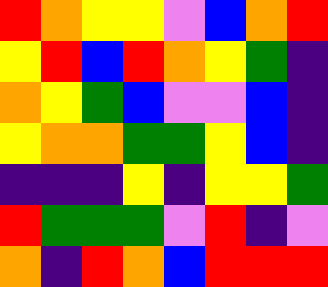[["red", "orange", "yellow", "yellow", "violet", "blue", "orange", "red"], ["yellow", "red", "blue", "red", "orange", "yellow", "green", "indigo"], ["orange", "yellow", "green", "blue", "violet", "violet", "blue", "indigo"], ["yellow", "orange", "orange", "green", "green", "yellow", "blue", "indigo"], ["indigo", "indigo", "indigo", "yellow", "indigo", "yellow", "yellow", "green"], ["red", "green", "green", "green", "violet", "red", "indigo", "violet"], ["orange", "indigo", "red", "orange", "blue", "red", "red", "red"]]